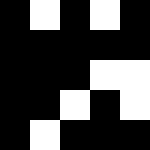[["black", "white", "black", "white", "black"], ["black", "black", "black", "black", "black"], ["black", "black", "black", "white", "white"], ["black", "black", "white", "black", "white"], ["black", "white", "black", "black", "black"]]